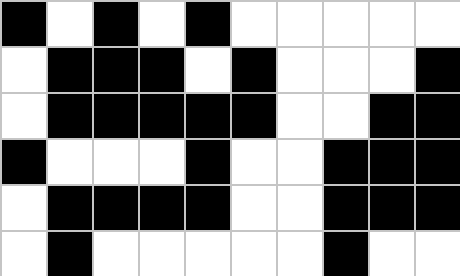[["black", "white", "black", "white", "black", "white", "white", "white", "white", "white"], ["white", "black", "black", "black", "white", "black", "white", "white", "white", "black"], ["white", "black", "black", "black", "black", "black", "white", "white", "black", "black"], ["black", "white", "white", "white", "black", "white", "white", "black", "black", "black"], ["white", "black", "black", "black", "black", "white", "white", "black", "black", "black"], ["white", "black", "white", "white", "white", "white", "white", "black", "white", "white"]]